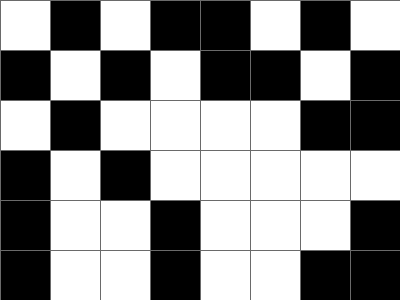[["white", "black", "white", "black", "black", "white", "black", "white"], ["black", "white", "black", "white", "black", "black", "white", "black"], ["white", "black", "white", "white", "white", "white", "black", "black"], ["black", "white", "black", "white", "white", "white", "white", "white"], ["black", "white", "white", "black", "white", "white", "white", "black"], ["black", "white", "white", "black", "white", "white", "black", "black"]]